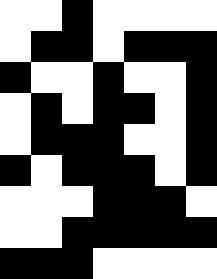[["white", "white", "black", "white", "white", "white", "white"], ["white", "black", "black", "white", "black", "black", "black"], ["black", "white", "white", "black", "white", "white", "black"], ["white", "black", "white", "black", "black", "white", "black"], ["white", "black", "black", "black", "white", "white", "black"], ["black", "white", "black", "black", "black", "white", "black"], ["white", "white", "white", "black", "black", "black", "white"], ["white", "white", "black", "black", "black", "black", "black"], ["black", "black", "black", "white", "white", "white", "white"]]